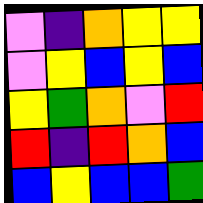[["violet", "indigo", "orange", "yellow", "yellow"], ["violet", "yellow", "blue", "yellow", "blue"], ["yellow", "green", "orange", "violet", "red"], ["red", "indigo", "red", "orange", "blue"], ["blue", "yellow", "blue", "blue", "green"]]